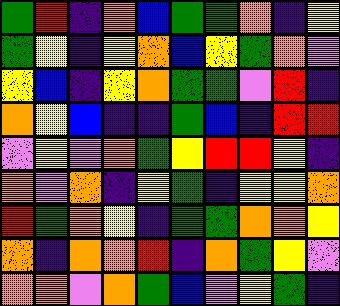[["green", "red", "indigo", "orange", "blue", "green", "green", "orange", "indigo", "yellow"], ["green", "yellow", "indigo", "yellow", "orange", "blue", "yellow", "green", "orange", "violet"], ["yellow", "blue", "indigo", "yellow", "orange", "green", "green", "violet", "red", "indigo"], ["orange", "yellow", "blue", "indigo", "indigo", "green", "blue", "indigo", "red", "red"], ["violet", "yellow", "violet", "orange", "green", "yellow", "red", "red", "yellow", "indigo"], ["orange", "violet", "orange", "indigo", "yellow", "green", "indigo", "yellow", "yellow", "orange"], ["red", "green", "orange", "yellow", "indigo", "green", "green", "orange", "orange", "yellow"], ["orange", "indigo", "orange", "orange", "red", "indigo", "orange", "green", "yellow", "violet"], ["orange", "orange", "violet", "orange", "green", "blue", "violet", "yellow", "green", "indigo"]]